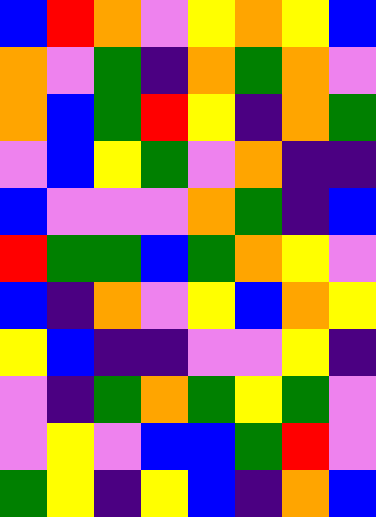[["blue", "red", "orange", "violet", "yellow", "orange", "yellow", "blue"], ["orange", "violet", "green", "indigo", "orange", "green", "orange", "violet"], ["orange", "blue", "green", "red", "yellow", "indigo", "orange", "green"], ["violet", "blue", "yellow", "green", "violet", "orange", "indigo", "indigo"], ["blue", "violet", "violet", "violet", "orange", "green", "indigo", "blue"], ["red", "green", "green", "blue", "green", "orange", "yellow", "violet"], ["blue", "indigo", "orange", "violet", "yellow", "blue", "orange", "yellow"], ["yellow", "blue", "indigo", "indigo", "violet", "violet", "yellow", "indigo"], ["violet", "indigo", "green", "orange", "green", "yellow", "green", "violet"], ["violet", "yellow", "violet", "blue", "blue", "green", "red", "violet"], ["green", "yellow", "indigo", "yellow", "blue", "indigo", "orange", "blue"]]